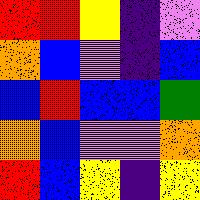[["red", "red", "yellow", "indigo", "violet"], ["orange", "blue", "violet", "indigo", "blue"], ["blue", "red", "blue", "blue", "green"], ["orange", "blue", "violet", "violet", "orange"], ["red", "blue", "yellow", "indigo", "yellow"]]